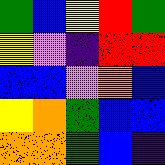[["green", "blue", "yellow", "red", "green"], ["yellow", "violet", "indigo", "red", "red"], ["blue", "blue", "violet", "orange", "blue"], ["yellow", "orange", "green", "blue", "blue"], ["orange", "orange", "green", "blue", "indigo"]]